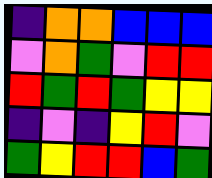[["indigo", "orange", "orange", "blue", "blue", "blue"], ["violet", "orange", "green", "violet", "red", "red"], ["red", "green", "red", "green", "yellow", "yellow"], ["indigo", "violet", "indigo", "yellow", "red", "violet"], ["green", "yellow", "red", "red", "blue", "green"]]